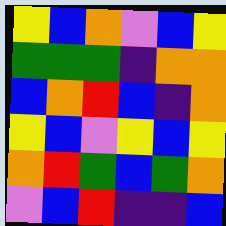[["yellow", "blue", "orange", "violet", "blue", "yellow"], ["green", "green", "green", "indigo", "orange", "orange"], ["blue", "orange", "red", "blue", "indigo", "orange"], ["yellow", "blue", "violet", "yellow", "blue", "yellow"], ["orange", "red", "green", "blue", "green", "orange"], ["violet", "blue", "red", "indigo", "indigo", "blue"]]